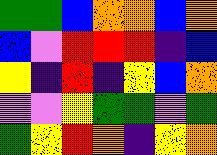[["green", "green", "blue", "orange", "orange", "blue", "orange"], ["blue", "violet", "red", "red", "red", "indigo", "blue"], ["yellow", "indigo", "red", "indigo", "yellow", "blue", "orange"], ["violet", "violet", "yellow", "green", "green", "violet", "green"], ["green", "yellow", "red", "orange", "indigo", "yellow", "orange"]]